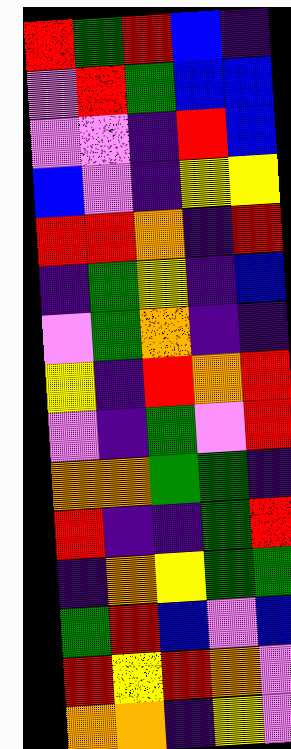[["red", "green", "red", "blue", "indigo"], ["violet", "red", "green", "blue", "blue"], ["violet", "violet", "indigo", "red", "blue"], ["blue", "violet", "indigo", "yellow", "yellow"], ["red", "red", "orange", "indigo", "red"], ["indigo", "green", "yellow", "indigo", "blue"], ["violet", "green", "orange", "indigo", "indigo"], ["yellow", "indigo", "red", "orange", "red"], ["violet", "indigo", "green", "violet", "red"], ["orange", "orange", "green", "green", "indigo"], ["red", "indigo", "indigo", "green", "red"], ["indigo", "orange", "yellow", "green", "green"], ["green", "red", "blue", "violet", "blue"], ["red", "yellow", "red", "orange", "violet"], ["orange", "orange", "indigo", "yellow", "violet"]]